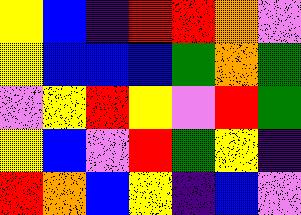[["yellow", "blue", "indigo", "red", "red", "orange", "violet"], ["yellow", "blue", "blue", "blue", "green", "orange", "green"], ["violet", "yellow", "red", "yellow", "violet", "red", "green"], ["yellow", "blue", "violet", "red", "green", "yellow", "indigo"], ["red", "orange", "blue", "yellow", "indigo", "blue", "violet"]]